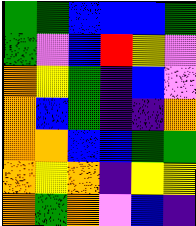[["green", "green", "blue", "blue", "blue", "green"], ["green", "violet", "blue", "red", "yellow", "violet"], ["orange", "yellow", "green", "indigo", "blue", "violet"], ["orange", "blue", "green", "indigo", "indigo", "orange"], ["orange", "orange", "blue", "blue", "green", "green"], ["orange", "yellow", "orange", "indigo", "yellow", "yellow"], ["orange", "green", "orange", "violet", "blue", "indigo"]]